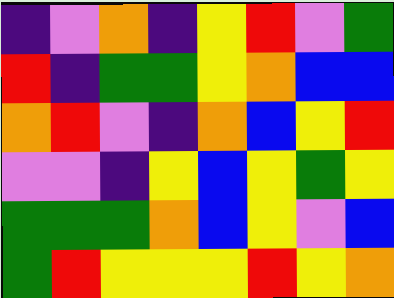[["indigo", "violet", "orange", "indigo", "yellow", "red", "violet", "green"], ["red", "indigo", "green", "green", "yellow", "orange", "blue", "blue"], ["orange", "red", "violet", "indigo", "orange", "blue", "yellow", "red"], ["violet", "violet", "indigo", "yellow", "blue", "yellow", "green", "yellow"], ["green", "green", "green", "orange", "blue", "yellow", "violet", "blue"], ["green", "red", "yellow", "yellow", "yellow", "red", "yellow", "orange"]]